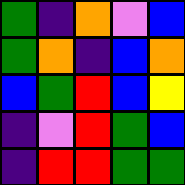[["green", "indigo", "orange", "violet", "blue"], ["green", "orange", "indigo", "blue", "orange"], ["blue", "green", "red", "blue", "yellow"], ["indigo", "violet", "red", "green", "blue"], ["indigo", "red", "red", "green", "green"]]